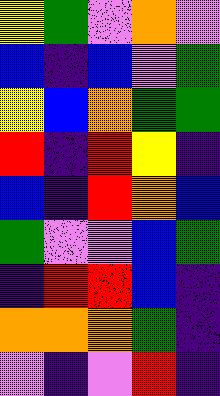[["yellow", "green", "violet", "orange", "violet"], ["blue", "indigo", "blue", "violet", "green"], ["yellow", "blue", "orange", "green", "green"], ["red", "indigo", "red", "yellow", "indigo"], ["blue", "indigo", "red", "orange", "blue"], ["green", "violet", "violet", "blue", "green"], ["indigo", "red", "red", "blue", "indigo"], ["orange", "orange", "orange", "green", "indigo"], ["violet", "indigo", "violet", "red", "indigo"]]